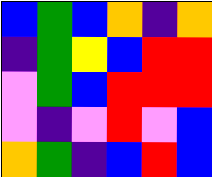[["blue", "green", "blue", "orange", "indigo", "orange"], ["indigo", "green", "yellow", "blue", "red", "red"], ["violet", "green", "blue", "red", "red", "red"], ["violet", "indigo", "violet", "red", "violet", "blue"], ["orange", "green", "indigo", "blue", "red", "blue"]]